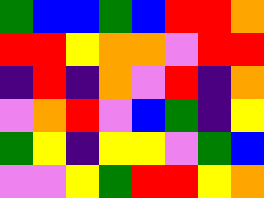[["green", "blue", "blue", "green", "blue", "red", "red", "orange"], ["red", "red", "yellow", "orange", "orange", "violet", "red", "red"], ["indigo", "red", "indigo", "orange", "violet", "red", "indigo", "orange"], ["violet", "orange", "red", "violet", "blue", "green", "indigo", "yellow"], ["green", "yellow", "indigo", "yellow", "yellow", "violet", "green", "blue"], ["violet", "violet", "yellow", "green", "red", "red", "yellow", "orange"]]